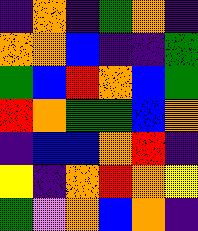[["indigo", "orange", "indigo", "green", "orange", "indigo"], ["orange", "orange", "blue", "indigo", "indigo", "green"], ["green", "blue", "red", "orange", "blue", "green"], ["red", "orange", "green", "green", "blue", "orange"], ["indigo", "blue", "blue", "orange", "red", "indigo"], ["yellow", "indigo", "orange", "red", "orange", "yellow"], ["green", "violet", "orange", "blue", "orange", "indigo"]]